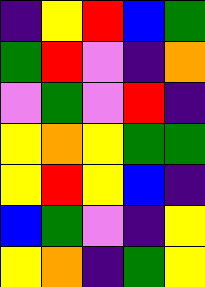[["indigo", "yellow", "red", "blue", "green"], ["green", "red", "violet", "indigo", "orange"], ["violet", "green", "violet", "red", "indigo"], ["yellow", "orange", "yellow", "green", "green"], ["yellow", "red", "yellow", "blue", "indigo"], ["blue", "green", "violet", "indigo", "yellow"], ["yellow", "orange", "indigo", "green", "yellow"]]